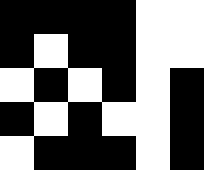[["black", "black", "black", "black", "white", "white"], ["black", "white", "black", "black", "white", "white"], ["white", "black", "white", "black", "white", "black"], ["black", "white", "black", "white", "white", "black"], ["white", "black", "black", "black", "white", "black"]]